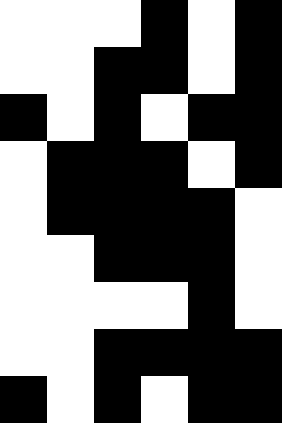[["white", "white", "white", "black", "white", "black"], ["white", "white", "black", "black", "white", "black"], ["black", "white", "black", "white", "black", "black"], ["white", "black", "black", "black", "white", "black"], ["white", "black", "black", "black", "black", "white"], ["white", "white", "black", "black", "black", "white"], ["white", "white", "white", "white", "black", "white"], ["white", "white", "black", "black", "black", "black"], ["black", "white", "black", "white", "black", "black"]]